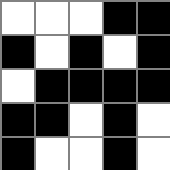[["white", "white", "white", "black", "black"], ["black", "white", "black", "white", "black"], ["white", "black", "black", "black", "black"], ["black", "black", "white", "black", "white"], ["black", "white", "white", "black", "white"]]